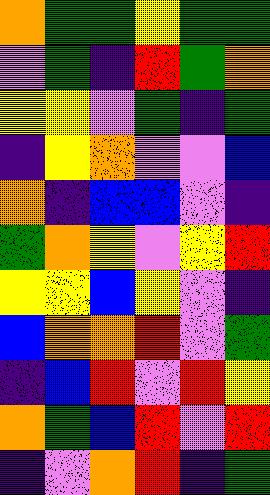[["orange", "green", "green", "yellow", "green", "green"], ["violet", "green", "indigo", "red", "green", "orange"], ["yellow", "yellow", "violet", "green", "indigo", "green"], ["indigo", "yellow", "orange", "violet", "violet", "blue"], ["orange", "indigo", "blue", "blue", "violet", "indigo"], ["green", "orange", "yellow", "violet", "yellow", "red"], ["yellow", "yellow", "blue", "yellow", "violet", "indigo"], ["blue", "orange", "orange", "red", "violet", "green"], ["indigo", "blue", "red", "violet", "red", "yellow"], ["orange", "green", "blue", "red", "violet", "red"], ["indigo", "violet", "orange", "red", "indigo", "green"]]